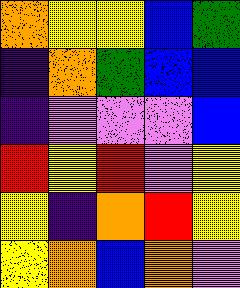[["orange", "yellow", "yellow", "blue", "green"], ["indigo", "orange", "green", "blue", "blue"], ["indigo", "violet", "violet", "violet", "blue"], ["red", "yellow", "red", "violet", "yellow"], ["yellow", "indigo", "orange", "red", "yellow"], ["yellow", "orange", "blue", "orange", "violet"]]